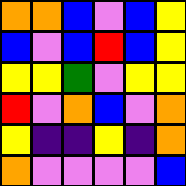[["orange", "orange", "blue", "violet", "blue", "yellow"], ["blue", "violet", "blue", "red", "blue", "yellow"], ["yellow", "yellow", "green", "violet", "yellow", "yellow"], ["red", "violet", "orange", "blue", "violet", "orange"], ["yellow", "indigo", "indigo", "yellow", "indigo", "orange"], ["orange", "violet", "violet", "violet", "violet", "blue"]]